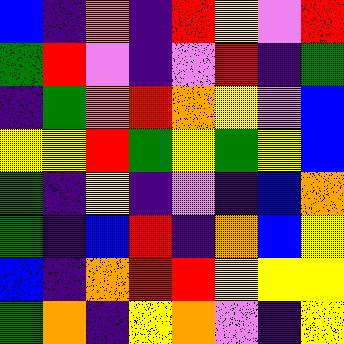[["blue", "indigo", "orange", "indigo", "red", "yellow", "violet", "red"], ["green", "red", "violet", "indigo", "violet", "red", "indigo", "green"], ["indigo", "green", "orange", "red", "orange", "yellow", "violet", "blue"], ["yellow", "yellow", "red", "green", "yellow", "green", "yellow", "blue"], ["green", "indigo", "yellow", "indigo", "violet", "indigo", "blue", "orange"], ["green", "indigo", "blue", "red", "indigo", "orange", "blue", "yellow"], ["blue", "indigo", "orange", "red", "red", "yellow", "yellow", "yellow"], ["green", "orange", "indigo", "yellow", "orange", "violet", "indigo", "yellow"]]